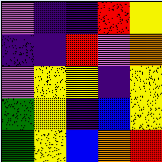[["violet", "indigo", "indigo", "red", "yellow"], ["indigo", "indigo", "red", "violet", "orange"], ["violet", "yellow", "yellow", "indigo", "yellow"], ["green", "yellow", "indigo", "blue", "yellow"], ["green", "yellow", "blue", "orange", "red"]]